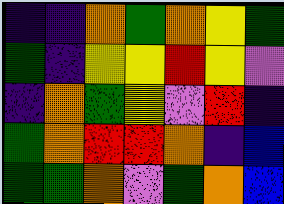[["indigo", "indigo", "orange", "green", "orange", "yellow", "green"], ["green", "indigo", "yellow", "yellow", "red", "yellow", "violet"], ["indigo", "orange", "green", "yellow", "violet", "red", "indigo"], ["green", "orange", "red", "red", "orange", "indigo", "blue"], ["green", "green", "orange", "violet", "green", "orange", "blue"]]